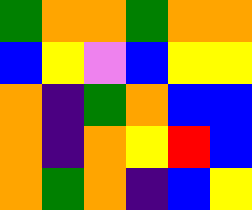[["green", "orange", "orange", "green", "orange", "orange"], ["blue", "yellow", "violet", "blue", "yellow", "yellow"], ["orange", "indigo", "green", "orange", "blue", "blue"], ["orange", "indigo", "orange", "yellow", "red", "blue"], ["orange", "green", "orange", "indigo", "blue", "yellow"]]